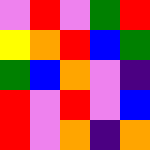[["violet", "red", "violet", "green", "red"], ["yellow", "orange", "red", "blue", "green"], ["green", "blue", "orange", "violet", "indigo"], ["red", "violet", "red", "violet", "blue"], ["red", "violet", "orange", "indigo", "orange"]]